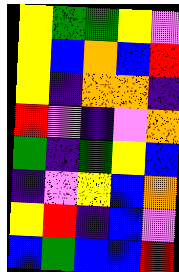[["yellow", "green", "green", "yellow", "violet"], ["yellow", "blue", "orange", "blue", "red"], ["yellow", "indigo", "orange", "orange", "indigo"], ["red", "violet", "indigo", "violet", "orange"], ["green", "indigo", "green", "yellow", "blue"], ["indigo", "violet", "yellow", "blue", "orange"], ["yellow", "red", "indigo", "blue", "violet"], ["blue", "green", "blue", "blue", "red"]]